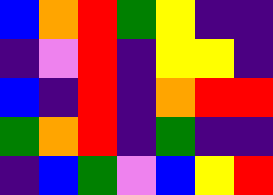[["blue", "orange", "red", "green", "yellow", "indigo", "indigo"], ["indigo", "violet", "red", "indigo", "yellow", "yellow", "indigo"], ["blue", "indigo", "red", "indigo", "orange", "red", "red"], ["green", "orange", "red", "indigo", "green", "indigo", "indigo"], ["indigo", "blue", "green", "violet", "blue", "yellow", "red"]]